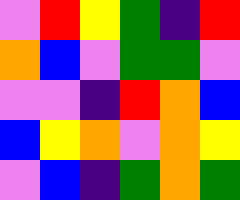[["violet", "red", "yellow", "green", "indigo", "red"], ["orange", "blue", "violet", "green", "green", "violet"], ["violet", "violet", "indigo", "red", "orange", "blue"], ["blue", "yellow", "orange", "violet", "orange", "yellow"], ["violet", "blue", "indigo", "green", "orange", "green"]]